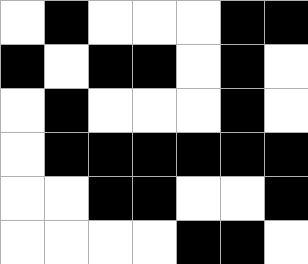[["white", "black", "white", "white", "white", "black", "black"], ["black", "white", "black", "black", "white", "black", "white"], ["white", "black", "white", "white", "white", "black", "white"], ["white", "black", "black", "black", "black", "black", "black"], ["white", "white", "black", "black", "white", "white", "black"], ["white", "white", "white", "white", "black", "black", "white"]]